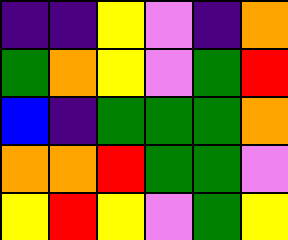[["indigo", "indigo", "yellow", "violet", "indigo", "orange"], ["green", "orange", "yellow", "violet", "green", "red"], ["blue", "indigo", "green", "green", "green", "orange"], ["orange", "orange", "red", "green", "green", "violet"], ["yellow", "red", "yellow", "violet", "green", "yellow"]]